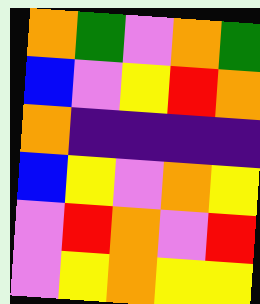[["orange", "green", "violet", "orange", "green"], ["blue", "violet", "yellow", "red", "orange"], ["orange", "indigo", "indigo", "indigo", "indigo"], ["blue", "yellow", "violet", "orange", "yellow"], ["violet", "red", "orange", "violet", "red"], ["violet", "yellow", "orange", "yellow", "yellow"]]